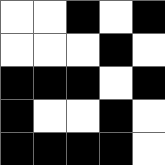[["white", "white", "black", "white", "black"], ["white", "white", "white", "black", "white"], ["black", "black", "black", "white", "black"], ["black", "white", "white", "black", "white"], ["black", "black", "black", "black", "white"]]